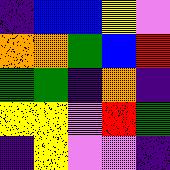[["indigo", "blue", "blue", "yellow", "violet"], ["orange", "orange", "green", "blue", "red"], ["green", "green", "indigo", "orange", "indigo"], ["yellow", "yellow", "violet", "red", "green"], ["indigo", "yellow", "violet", "violet", "indigo"]]